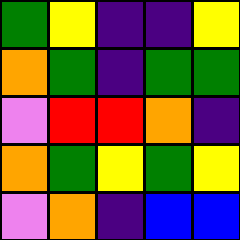[["green", "yellow", "indigo", "indigo", "yellow"], ["orange", "green", "indigo", "green", "green"], ["violet", "red", "red", "orange", "indigo"], ["orange", "green", "yellow", "green", "yellow"], ["violet", "orange", "indigo", "blue", "blue"]]